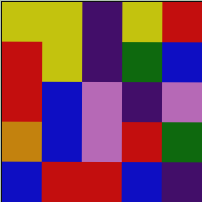[["yellow", "yellow", "indigo", "yellow", "red"], ["red", "yellow", "indigo", "green", "blue"], ["red", "blue", "violet", "indigo", "violet"], ["orange", "blue", "violet", "red", "green"], ["blue", "red", "red", "blue", "indigo"]]